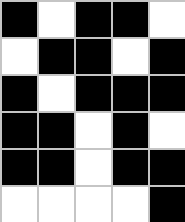[["black", "white", "black", "black", "white"], ["white", "black", "black", "white", "black"], ["black", "white", "black", "black", "black"], ["black", "black", "white", "black", "white"], ["black", "black", "white", "black", "black"], ["white", "white", "white", "white", "black"]]